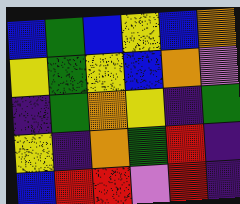[["blue", "green", "blue", "yellow", "blue", "orange"], ["yellow", "green", "yellow", "blue", "orange", "violet"], ["indigo", "green", "orange", "yellow", "indigo", "green"], ["yellow", "indigo", "orange", "green", "red", "indigo"], ["blue", "red", "red", "violet", "red", "indigo"]]